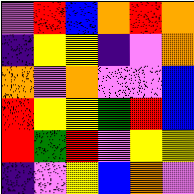[["violet", "red", "blue", "orange", "red", "orange"], ["indigo", "yellow", "yellow", "indigo", "violet", "orange"], ["orange", "violet", "orange", "violet", "violet", "blue"], ["red", "yellow", "yellow", "green", "red", "blue"], ["red", "green", "red", "violet", "yellow", "yellow"], ["indigo", "violet", "yellow", "blue", "orange", "violet"]]